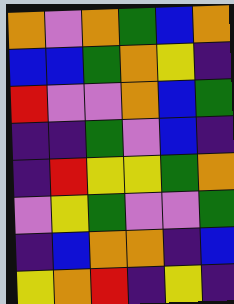[["orange", "violet", "orange", "green", "blue", "orange"], ["blue", "blue", "green", "orange", "yellow", "indigo"], ["red", "violet", "violet", "orange", "blue", "green"], ["indigo", "indigo", "green", "violet", "blue", "indigo"], ["indigo", "red", "yellow", "yellow", "green", "orange"], ["violet", "yellow", "green", "violet", "violet", "green"], ["indigo", "blue", "orange", "orange", "indigo", "blue"], ["yellow", "orange", "red", "indigo", "yellow", "indigo"]]